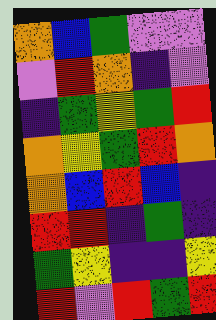[["orange", "blue", "green", "violet", "violet"], ["violet", "red", "orange", "indigo", "violet"], ["indigo", "green", "yellow", "green", "red"], ["orange", "yellow", "green", "red", "orange"], ["orange", "blue", "red", "blue", "indigo"], ["red", "red", "indigo", "green", "indigo"], ["green", "yellow", "indigo", "indigo", "yellow"], ["red", "violet", "red", "green", "red"]]